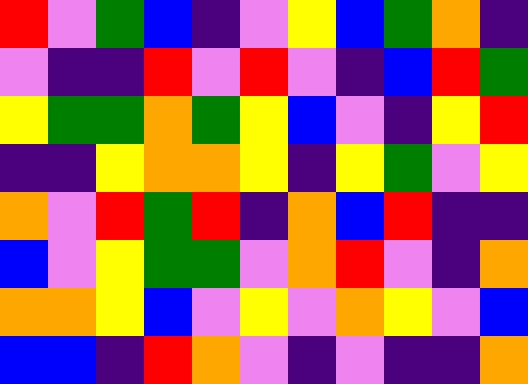[["red", "violet", "green", "blue", "indigo", "violet", "yellow", "blue", "green", "orange", "indigo"], ["violet", "indigo", "indigo", "red", "violet", "red", "violet", "indigo", "blue", "red", "green"], ["yellow", "green", "green", "orange", "green", "yellow", "blue", "violet", "indigo", "yellow", "red"], ["indigo", "indigo", "yellow", "orange", "orange", "yellow", "indigo", "yellow", "green", "violet", "yellow"], ["orange", "violet", "red", "green", "red", "indigo", "orange", "blue", "red", "indigo", "indigo"], ["blue", "violet", "yellow", "green", "green", "violet", "orange", "red", "violet", "indigo", "orange"], ["orange", "orange", "yellow", "blue", "violet", "yellow", "violet", "orange", "yellow", "violet", "blue"], ["blue", "blue", "indigo", "red", "orange", "violet", "indigo", "violet", "indigo", "indigo", "orange"]]